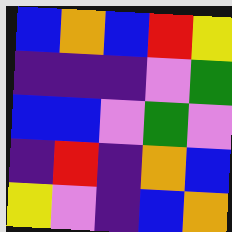[["blue", "orange", "blue", "red", "yellow"], ["indigo", "indigo", "indigo", "violet", "green"], ["blue", "blue", "violet", "green", "violet"], ["indigo", "red", "indigo", "orange", "blue"], ["yellow", "violet", "indigo", "blue", "orange"]]